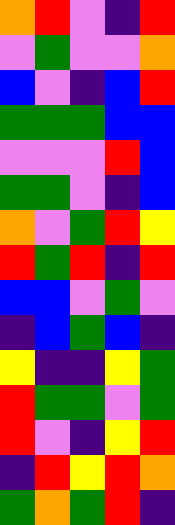[["orange", "red", "violet", "indigo", "red"], ["violet", "green", "violet", "violet", "orange"], ["blue", "violet", "indigo", "blue", "red"], ["green", "green", "green", "blue", "blue"], ["violet", "violet", "violet", "red", "blue"], ["green", "green", "violet", "indigo", "blue"], ["orange", "violet", "green", "red", "yellow"], ["red", "green", "red", "indigo", "red"], ["blue", "blue", "violet", "green", "violet"], ["indigo", "blue", "green", "blue", "indigo"], ["yellow", "indigo", "indigo", "yellow", "green"], ["red", "green", "green", "violet", "green"], ["red", "violet", "indigo", "yellow", "red"], ["indigo", "red", "yellow", "red", "orange"], ["green", "orange", "green", "red", "indigo"]]